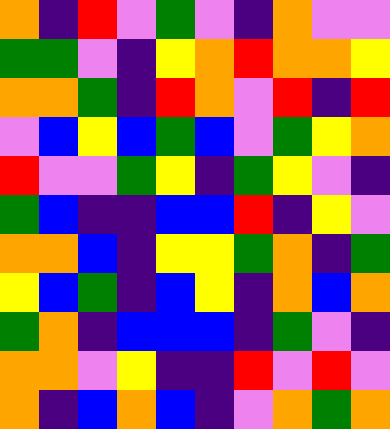[["orange", "indigo", "red", "violet", "green", "violet", "indigo", "orange", "violet", "violet"], ["green", "green", "violet", "indigo", "yellow", "orange", "red", "orange", "orange", "yellow"], ["orange", "orange", "green", "indigo", "red", "orange", "violet", "red", "indigo", "red"], ["violet", "blue", "yellow", "blue", "green", "blue", "violet", "green", "yellow", "orange"], ["red", "violet", "violet", "green", "yellow", "indigo", "green", "yellow", "violet", "indigo"], ["green", "blue", "indigo", "indigo", "blue", "blue", "red", "indigo", "yellow", "violet"], ["orange", "orange", "blue", "indigo", "yellow", "yellow", "green", "orange", "indigo", "green"], ["yellow", "blue", "green", "indigo", "blue", "yellow", "indigo", "orange", "blue", "orange"], ["green", "orange", "indigo", "blue", "blue", "blue", "indigo", "green", "violet", "indigo"], ["orange", "orange", "violet", "yellow", "indigo", "indigo", "red", "violet", "red", "violet"], ["orange", "indigo", "blue", "orange", "blue", "indigo", "violet", "orange", "green", "orange"]]